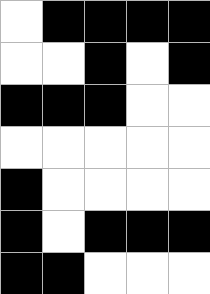[["white", "black", "black", "black", "black"], ["white", "white", "black", "white", "black"], ["black", "black", "black", "white", "white"], ["white", "white", "white", "white", "white"], ["black", "white", "white", "white", "white"], ["black", "white", "black", "black", "black"], ["black", "black", "white", "white", "white"]]